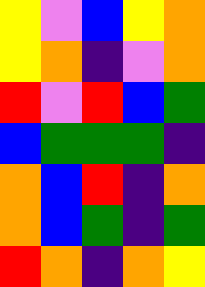[["yellow", "violet", "blue", "yellow", "orange"], ["yellow", "orange", "indigo", "violet", "orange"], ["red", "violet", "red", "blue", "green"], ["blue", "green", "green", "green", "indigo"], ["orange", "blue", "red", "indigo", "orange"], ["orange", "blue", "green", "indigo", "green"], ["red", "orange", "indigo", "orange", "yellow"]]